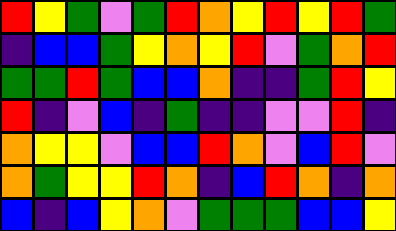[["red", "yellow", "green", "violet", "green", "red", "orange", "yellow", "red", "yellow", "red", "green"], ["indigo", "blue", "blue", "green", "yellow", "orange", "yellow", "red", "violet", "green", "orange", "red"], ["green", "green", "red", "green", "blue", "blue", "orange", "indigo", "indigo", "green", "red", "yellow"], ["red", "indigo", "violet", "blue", "indigo", "green", "indigo", "indigo", "violet", "violet", "red", "indigo"], ["orange", "yellow", "yellow", "violet", "blue", "blue", "red", "orange", "violet", "blue", "red", "violet"], ["orange", "green", "yellow", "yellow", "red", "orange", "indigo", "blue", "red", "orange", "indigo", "orange"], ["blue", "indigo", "blue", "yellow", "orange", "violet", "green", "green", "green", "blue", "blue", "yellow"]]